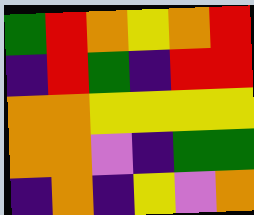[["green", "red", "orange", "yellow", "orange", "red"], ["indigo", "red", "green", "indigo", "red", "red"], ["orange", "orange", "yellow", "yellow", "yellow", "yellow"], ["orange", "orange", "violet", "indigo", "green", "green"], ["indigo", "orange", "indigo", "yellow", "violet", "orange"]]